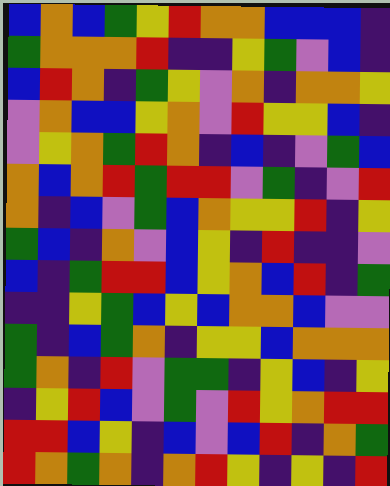[["blue", "orange", "blue", "green", "yellow", "red", "orange", "orange", "blue", "blue", "blue", "indigo"], ["green", "orange", "orange", "orange", "red", "indigo", "indigo", "yellow", "green", "violet", "blue", "indigo"], ["blue", "red", "orange", "indigo", "green", "yellow", "violet", "orange", "indigo", "orange", "orange", "yellow"], ["violet", "orange", "blue", "blue", "yellow", "orange", "violet", "red", "yellow", "yellow", "blue", "indigo"], ["violet", "yellow", "orange", "green", "red", "orange", "indigo", "blue", "indigo", "violet", "green", "blue"], ["orange", "blue", "orange", "red", "green", "red", "red", "violet", "green", "indigo", "violet", "red"], ["orange", "indigo", "blue", "violet", "green", "blue", "orange", "yellow", "yellow", "red", "indigo", "yellow"], ["green", "blue", "indigo", "orange", "violet", "blue", "yellow", "indigo", "red", "indigo", "indigo", "violet"], ["blue", "indigo", "green", "red", "red", "blue", "yellow", "orange", "blue", "red", "indigo", "green"], ["indigo", "indigo", "yellow", "green", "blue", "yellow", "blue", "orange", "orange", "blue", "violet", "violet"], ["green", "indigo", "blue", "green", "orange", "indigo", "yellow", "yellow", "blue", "orange", "orange", "orange"], ["green", "orange", "indigo", "red", "violet", "green", "green", "indigo", "yellow", "blue", "indigo", "yellow"], ["indigo", "yellow", "red", "blue", "violet", "green", "violet", "red", "yellow", "orange", "red", "red"], ["red", "red", "blue", "yellow", "indigo", "blue", "violet", "blue", "red", "indigo", "orange", "green"], ["red", "orange", "green", "orange", "indigo", "orange", "red", "yellow", "indigo", "yellow", "indigo", "red"]]